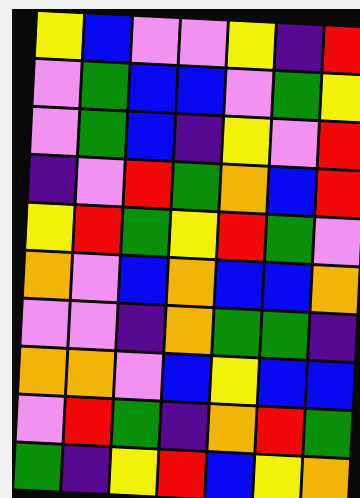[["yellow", "blue", "violet", "violet", "yellow", "indigo", "red"], ["violet", "green", "blue", "blue", "violet", "green", "yellow"], ["violet", "green", "blue", "indigo", "yellow", "violet", "red"], ["indigo", "violet", "red", "green", "orange", "blue", "red"], ["yellow", "red", "green", "yellow", "red", "green", "violet"], ["orange", "violet", "blue", "orange", "blue", "blue", "orange"], ["violet", "violet", "indigo", "orange", "green", "green", "indigo"], ["orange", "orange", "violet", "blue", "yellow", "blue", "blue"], ["violet", "red", "green", "indigo", "orange", "red", "green"], ["green", "indigo", "yellow", "red", "blue", "yellow", "orange"]]